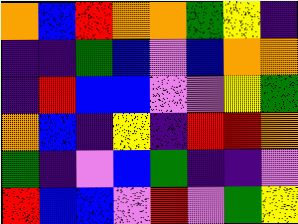[["orange", "blue", "red", "orange", "orange", "green", "yellow", "indigo"], ["indigo", "indigo", "green", "blue", "violet", "blue", "orange", "orange"], ["indigo", "red", "blue", "blue", "violet", "violet", "yellow", "green"], ["orange", "blue", "indigo", "yellow", "indigo", "red", "red", "orange"], ["green", "indigo", "violet", "blue", "green", "indigo", "indigo", "violet"], ["red", "blue", "blue", "violet", "red", "violet", "green", "yellow"]]